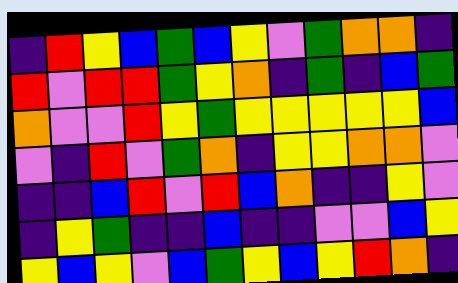[["indigo", "red", "yellow", "blue", "green", "blue", "yellow", "violet", "green", "orange", "orange", "indigo"], ["red", "violet", "red", "red", "green", "yellow", "orange", "indigo", "green", "indigo", "blue", "green"], ["orange", "violet", "violet", "red", "yellow", "green", "yellow", "yellow", "yellow", "yellow", "yellow", "blue"], ["violet", "indigo", "red", "violet", "green", "orange", "indigo", "yellow", "yellow", "orange", "orange", "violet"], ["indigo", "indigo", "blue", "red", "violet", "red", "blue", "orange", "indigo", "indigo", "yellow", "violet"], ["indigo", "yellow", "green", "indigo", "indigo", "blue", "indigo", "indigo", "violet", "violet", "blue", "yellow"], ["yellow", "blue", "yellow", "violet", "blue", "green", "yellow", "blue", "yellow", "red", "orange", "indigo"]]